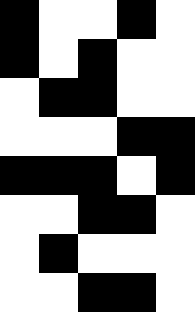[["black", "white", "white", "black", "white"], ["black", "white", "black", "white", "white"], ["white", "black", "black", "white", "white"], ["white", "white", "white", "black", "black"], ["black", "black", "black", "white", "black"], ["white", "white", "black", "black", "white"], ["white", "black", "white", "white", "white"], ["white", "white", "black", "black", "white"]]